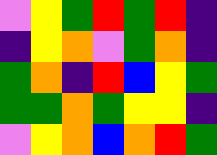[["violet", "yellow", "green", "red", "green", "red", "indigo"], ["indigo", "yellow", "orange", "violet", "green", "orange", "indigo"], ["green", "orange", "indigo", "red", "blue", "yellow", "green"], ["green", "green", "orange", "green", "yellow", "yellow", "indigo"], ["violet", "yellow", "orange", "blue", "orange", "red", "green"]]